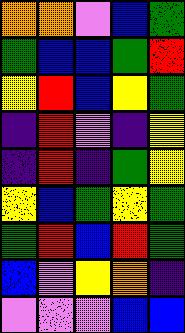[["orange", "orange", "violet", "blue", "green"], ["green", "blue", "blue", "green", "red"], ["yellow", "red", "blue", "yellow", "green"], ["indigo", "red", "violet", "indigo", "yellow"], ["indigo", "red", "indigo", "green", "yellow"], ["yellow", "blue", "green", "yellow", "green"], ["green", "red", "blue", "red", "green"], ["blue", "violet", "yellow", "orange", "indigo"], ["violet", "violet", "violet", "blue", "blue"]]